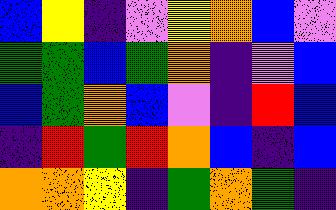[["blue", "yellow", "indigo", "violet", "yellow", "orange", "blue", "violet"], ["green", "green", "blue", "green", "orange", "indigo", "violet", "blue"], ["blue", "green", "orange", "blue", "violet", "indigo", "red", "blue"], ["indigo", "red", "green", "red", "orange", "blue", "indigo", "blue"], ["orange", "orange", "yellow", "indigo", "green", "orange", "green", "indigo"]]